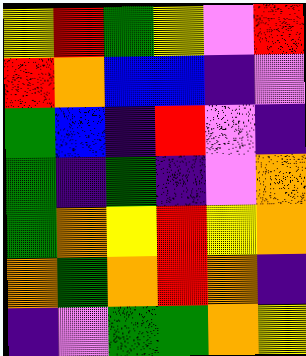[["yellow", "red", "green", "yellow", "violet", "red"], ["red", "orange", "blue", "blue", "indigo", "violet"], ["green", "blue", "indigo", "red", "violet", "indigo"], ["green", "indigo", "green", "indigo", "violet", "orange"], ["green", "orange", "yellow", "red", "yellow", "orange"], ["orange", "green", "orange", "red", "orange", "indigo"], ["indigo", "violet", "green", "green", "orange", "yellow"]]